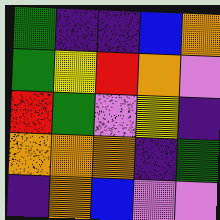[["green", "indigo", "indigo", "blue", "orange"], ["green", "yellow", "red", "orange", "violet"], ["red", "green", "violet", "yellow", "indigo"], ["orange", "orange", "orange", "indigo", "green"], ["indigo", "orange", "blue", "violet", "violet"]]